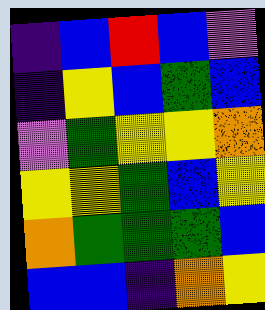[["indigo", "blue", "red", "blue", "violet"], ["indigo", "yellow", "blue", "green", "blue"], ["violet", "green", "yellow", "yellow", "orange"], ["yellow", "yellow", "green", "blue", "yellow"], ["orange", "green", "green", "green", "blue"], ["blue", "blue", "indigo", "orange", "yellow"]]